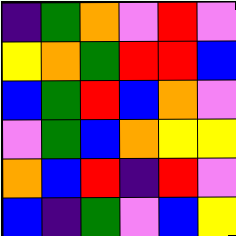[["indigo", "green", "orange", "violet", "red", "violet"], ["yellow", "orange", "green", "red", "red", "blue"], ["blue", "green", "red", "blue", "orange", "violet"], ["violet", "green", "blue", "orange", "yellow", "yellow"], ["orange", "blue", "red", "indigo", "red", "violet"], ["blue", "indigo", "green", "violet", "blue", "yellow"]]